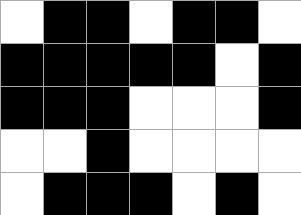[["white", "black", "black", "white", "black", "black", "white"], ["black", "black", "black", "black", "black", "white", "black"], ["black", "black", "black", "white", "white", "white", "black"], ["white", "white", "black", "white", "white", "white", "white"], ["white", "black", "black", "black", "white", "black", "white"]]